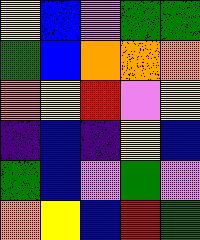[["yellow", "blue", "violet", "green", "green"], ["green", "blue", "orange", "orange", "orange"], ["orange", "yellow", "red", "violet", "yellow"], ["indigo", "blue", "indigo", "yellow", "blue"], ["green", "blue", "violet", "green", "violet"], ["orange", "yellow", "blue", "red", "green"]]